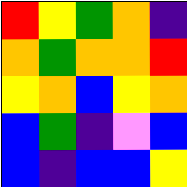[["red", "yellow", "green", "orange", "indigo"], ["orange", "green", "orange", "orange", "red"], ["yellow", "orange", "blue", "yellow", "orange"], ["blue", "green", "indigo", "violet", "blue"], ["blue", "indigo", "blue", "blue", "yellow"]]